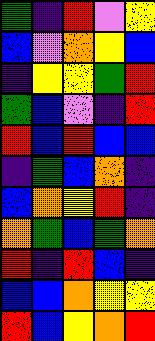[["green", "indigo", "red", "violet", "yellow"], ["blue", "violet", "orange", "yellow", "blue"], ["indigo", "yellow", "yellow", "green", "red"], ["green", "blue", "violet", "indigo", "red"], ["red", "blue", "red", "blue", "blue"], ["indigo", "green", "blue", "orange", "indigo"], ["blue", "orange", "yellow", "red", "indigo"], ["orange", "green", "blue", "green", "orange"], ["red", "indigo", "red", "blue", "indigo"], ["blue", "blue", "orange", "yellow", "yellow"], ["red", "blue", "yellow", "orange", "red"]]